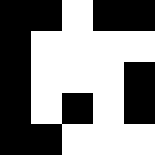[["black", "black", "white", "black", "black"], ["black", "white", "white", "white", "white"], ["black", "white", "white", "white", "black"], ["black", "white", "black", "white", "black"], ["black", "black", "white", "white", "white"]]